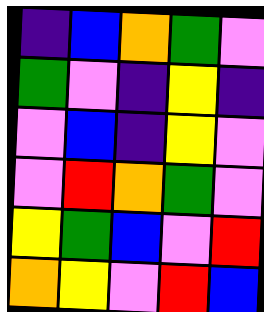[["indigo", "blue", "orange", "green", "violet"], ["green", "violet", "indigo", "yellow", "indigo"], ["violet", "blue", "indigo", "yellow", "violet"], ["violet", "red", "orange", "green", "violet"], ["yellow", "green", "blue", "violet", "red"], ["orange", "yellow", "violet", "red", "blue"]]